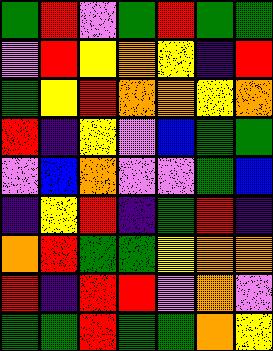[["green", "red", "violet", "green", "red", "green", "green"], ["violet", "red", "yellow", "orange", "yellow", "indigo", "red"], ["green", "yellow", "red", "orange", "orange", "yellow", "orange"], ["red", "indigo", "yellow", "violet", "blue", "green", "green"], ["violet", "blue", "orange", "violet", "violet", "green", "blue"], ["indigo", "yellow", "red", "indigo", "green", "red", "indigo"], ["orange", "red", "green", "green", "yellow", "orange", "orange"], ["red", "indigo", "red", "red", "violet", "orange", "violet"], ["green", "green", "red", "green", "green", "orange", "yellow"]]